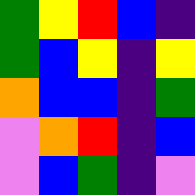[["green", "yellow", "red", "blue", "indigo"], ["green", "blue", "yellow", "indigo", "yellow"], ["orange", "blue", "blue", "indigo", "green"], ["violet", "orange", "red", "indigo", "blue"], ["violet", "blue", "green", "indigo", "violet"]]